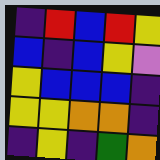[["indigo", "red", "blue", "red", "yellow"], ["blue", "indigo", "blue", "yellow", "violet"], ["yellow", "blue", "blue", "blue", "indigo"], ["yellow", "yellow", "orange", "orange", "indigo"], ["indigo", "yellow", "indigo", "green", "orange"]]